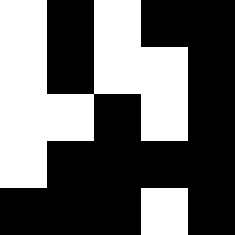[["white", "black", "white", "black", "black"], ["white", "black", "white", "white", "black"], ["white", "white", "black", "white", "black"], ["white", "black", "black", "black", "black"], ["black", "black", "black", "white", "black"]]